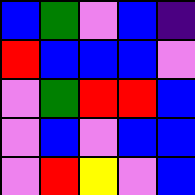[["blue", "green", "violet", "blue", "indigo"], ["red", "blue", "blue", "blue", "violet"], ["violet", "green", "red", "red", "blue"], ["violet", "blue", "violet", "blue", "blue"], ["violet", "red", "yellow", "violet", "blue"]]